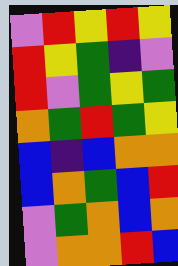[["violet", "red", "yellow", "red", "yellow"], ["red", "yellow", "green", "indigo", "violet"], ["red", "violet", "green", "yellow", "green"], ["orange", "green", "red", "green", "yellow"], ["blue", "indigo", "blue", "orange", "orange"], ["blue", "orange", "green", "blue", "red"], ["violet", "green", "orange", "blue", "orange"], ["violet", "orange", "orange", "red", "blue"]]